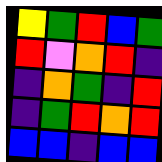[["yellow", "green", "red", "blue", "green"], ["red", "violet", "orange", "red", "indigo"], ["indigo", "orange", "green", "indigo", "red"], ["indigo", "green", "red", "orange", "red"], ["blue", "blue", "indigo", "blue", "blue"]]